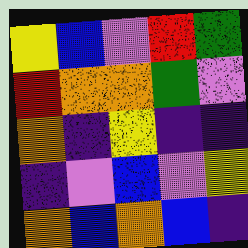[["yellow", "blue", "violet", "red", "green"], ["red", "orange", "orange", "green", "violet"], ["orange", "indigo", "yellow", "indigo", "indigo"], ["indigo", "violet", "blue", "violet", "yellow"], ["orange", "blue", "orange", "blue", "indigo"]]